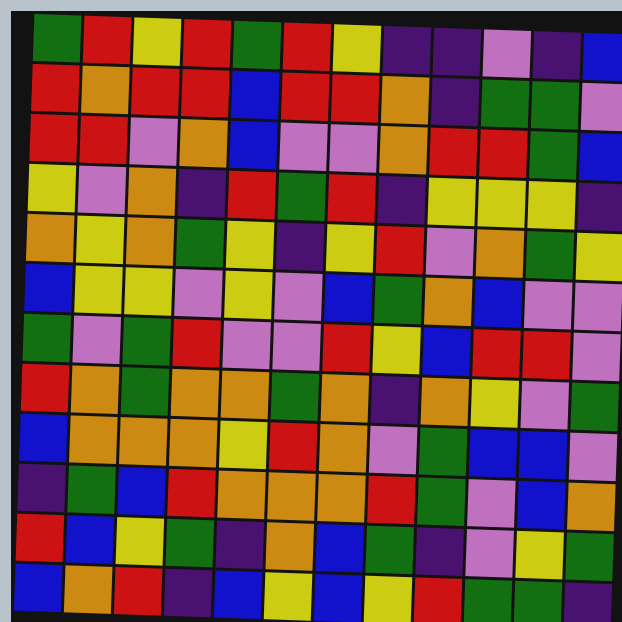[["green", "red", "yellow", "red", "green", "red", "yellow", "indigo", "indigo", "violet", "indigo", "blue"], ["red", "orange", "red", "red", "blue", "red", "red", "orange", "indigo", "green", "green", "violet"], ["red", "red", "violet", "orange", "blue", "violet", "violet", "orange", "red", "red", "green", "blue"], ["yellow", "violet", "orange", "indigo", "red", "green", "red", "indigo", "yellow", "yellow", "yellow", "indigo"], ["orange", "yellow", "orange", "green", "yellow", "indigo", "yellow", "red", "violet", "orange", "green", "yellow"], ["blue", "yellow", "yellow", "violet", "yellow", "violet", "blue", "green", "orange", "blue", "violet", "violet"], ["green", "violet", "green", "red", "violet", "violet", "red", "yellow", "blue", "red", "red", "violet"], ["red", "orange", "green", "orange", "orange", "green", "orange", "indigo", "orange", "yellow", "violet", "green"], ["blue", "orange", "orange", "orange", "yellow", "red", "orange", "violet", "green", "blue", "blue", "violet"], ["indigo", "green", "blue", "red", "orange", "orange", "orange", "red", "green", "violet", "blue", "orange"], ["red", "blue", "yellow", "green", "indigo", "orange", "blue", "green", "indigo", "violet", "yellow", "green"], ["blue", "orange", "red", "indigo", "blue", "yellow", "blue", "yellow", "red", "green", "green", "indigo"]]